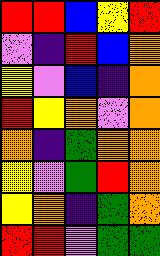[["red", "red", "blue", "yellow", "red"], ["violet", "indigo", "red", "blue", "orange"], ["yellow", "violet", "blue", "indigo", "orange"], ["red", "yellow", "orange", "violet", "orange"], ["orange", "indigo", "green", "orange", "orange"], ["yellow", "violet", "green", "red", "orange"], ["yellow", "orange", "indigo", "green", "orange"], ["red", "red", "violet", "green", "green"]]